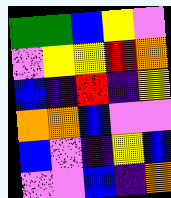[["green", "green", "blue", "yellow", "violet"], ["violet", "yellow", "yellow", "red", "orange"], ["blue", "indigo", "red", "indigo", "yellow"], ["orange", "orange", "blue", "violet", "violet"], ["blue", "violet", "indigo", "yellow", "blue"], ["violet", "violet", "blue", "indigo", "orange"]]